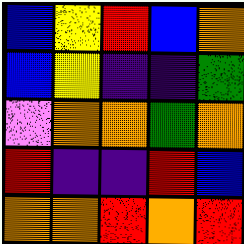[["blue", "yellow", "red", "blue", "orange"], ["blue", "yellow", "indigo", "indigo", "green"], ["violet", "orange", "orange", "green", "orange"], ["red", "indigo", "indigo", "red", "blue"], ["orange", "orange", "red", "orange", "red"]]